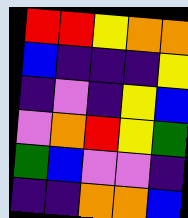[["red", "red", "yellow", "orange", "orange"], ["blue", "indigo", "indigo", "indigo", "yellow"], ["indigo", "violet", "indigo", "yellow", "blue"], ["violet", "orange", "red", "yellow", "green"], ["green", "blue", "violet", "violet", "indigo"], ["indigo", "indigo", "orange", "orange", "blue"]]